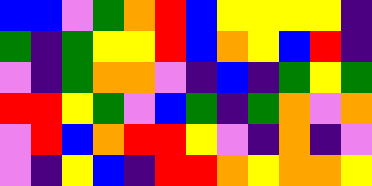[["blue", "blue", "violet", "green", "orange", "red", "blue", "yellow", "yellow", "yellow", "yellow", "indigo"], ["green", "indigo", "green", "yellow", "yellow", "red", "blue", "orange", "yellow", "blue", "red", "indigo"], ["violet", "indigo", "green", "orange", "orange", "violet", "indigo", "blue", "indigo", "green", "yellow", "green"], ["red", "red", "yellow", "green", "violet", "blue", "green", "indigo", "green", "orange", "violet", "orange"], ["violet", "red", "blue", "orange", "red", "red", "yellow", "violet", "indigo", "orange", "indigo", "violet"], ["violet", "indigo", "yellow", "blue", "indigo", "red", "red", "orange", "yellow", "orange", "orange", "yellow"]]